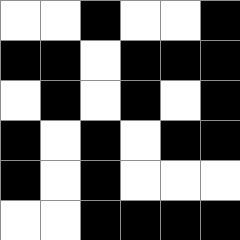[["white", "white", "black", "white", "white", "black"], ["black", "black", "white", "black", "black", "black"], ["white", "black", "white", "black", "white", "black"], ["black", "white", "black", "white", "black", "black"], ["black", "white", "black", "white", "white", "white"], ["white", "white", "black", "black", "black", "black"]]